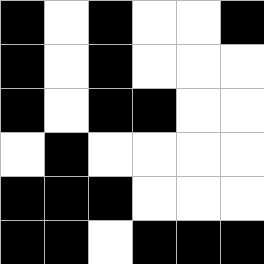[["black", "white", "black", "white", "white", "black"], ["black", "white", "black", "white", "white", "white"], ["black", "white", "black", "black", "white", "white"], ["white", "black", "white", "white", "white", "white"], ["black", "black", "black", "white", "white", "white"], ["black", "black", "white", "black", "black", "black"]]